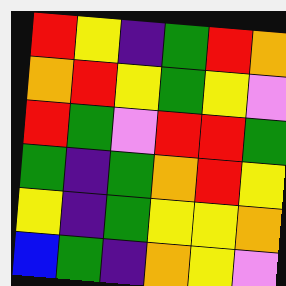[["red", "yellow", "indigo", "green", "red", "orange"], ["orange", "red", "yellow", "green", "yellow", "violet"], ["red", "green", "violet", "red", "red", "green"], ["green", "indigo", "green", "orange", "red", "yellow"], ["yellow", "indigo", "green", "yellow", "yellow", "orange"], ["blue", "green", "indigo", "orange", "yellow", "violet"]]